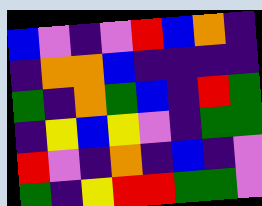[["blue", "violet", "indigo", "violet", "red", "blue", "orange", "indigo"], ["indigo", "orange", "orange", "blue", "indigo", "indigo", "indigo", "indigo"], ["green", "indigo", "orange", "green", "blue", "indigo", "red", "green"], ["indigo", "yellow", "blue", "yellow", "violet", "indigo", "green", "green"], ["red", "violet", "indigo", "orange", "indigo", "blue", "indigo", "violet"], ["green", "indigo", "yellow", "red", "red", "green", "green", "violet"]]